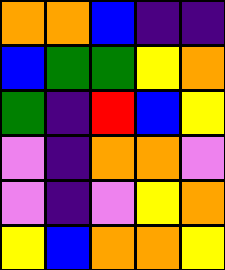[["orange", "orange", "blue", "indigo", "indigo"], ["blue", "green", "green", "yellow", "orange"], ["green", "indigo", "red", "blue", "yellow"], ["violet", "indigo", "orange", "orange", "violet"], ["violet", "indigo", "violet", "yellow", "orange"], ["yellow", "blue", "orange", "orange", "yellow"]]